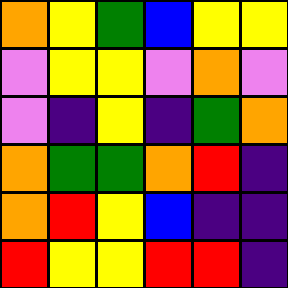[["orange", "yellow", "green", "blue", "yellow", "yellow"], ["violet", "yellow", "yellow", "violet", "orange", "violet"], ["violet", "indigo", "yellow", "indigo", "green", "orange"], ["orange", "green", "green", "orange", "red", "indigo"], ["orange", "red", "yellow", "blue", "indigo", "indigo"], ["red", "yellow", "yellow", "red", "red", "indigo"]]